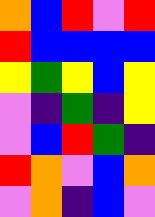[["orange", "blue", "red", "violet", "red"], ["red", "blue", "blue", "blue", "blue"], ["yellow", "green", "yellow", "blue", "yellow"], ["violet", "indigo", "green", "indigo", "yellow"], ["violet", "blue", "red", "green", "indigo"], ["red", "orange", "violet", "blue", "orange"], ["violet", "orange", "indigo", "blue", "violet"]]